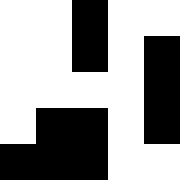[["white", "white", "black", "white", "white"], ["white", "white", "black", "white", "black"], ["white", "white", "white", "white", "black"], ["white", "black", "black", "white", "black"], ["black", "black", "black", "white", "white"]]